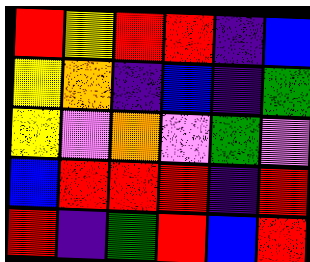[["red", "yellow", "red", "red", "indigo", "blue"], ["yellow", "orange", "indigo", "blue", "indigo", "green"], ["yellow", "violet", "orange", "violet", "green", "violet"], ["blue", "red", "red", "red", "indigo", "red"], ["red", "indigo", "green", "red", "blue", "red"]]